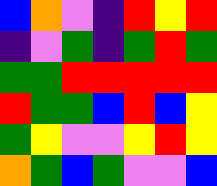[["blue", "orange", "violet", "indigo", "red", "yellow", "red"], ["indigo", "violet", "green", "indigo", "green", "red", "green"], ["green", "green", "red", "red", "red", "red", "red"], ["red", "green", "green", "blue", "red", "blue", "yellow"], ["green", "yellow", "violet", "violet", "yellow", "red", "yellow"], ["orange", "green", "blue", "green", "violet", "violet", "blue"]]